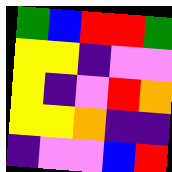[["green", "blue", "red", "red", "green"], ["yellow", "yellow", "indigo", "violet", "violet"], ["yellow", "indigo", "violet", "red", "orange"], ["yellow", "yellow", "orange", "indigo", "indigo"], ["indigo", "violet", "violet", "blue", "red"]]